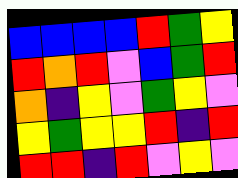[["blue", "blue", "blue", "blue", "red", "green", "yellow"], ["red", "orange", "red", "violet", "blue", "green", "red"], ["orange", "indigo", "yellow", "violet", "green", "yellow", "violet"], ["yellow", "green", "yellow", "yellow", "red", "indigo", "red"], ["red", "red", "indigo", "red", "violet", "yellow", "violet"]]